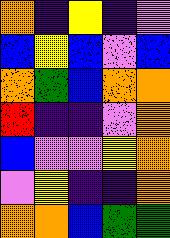[["orange", "indigo", "yellow", "indigo", "violet"], ["blue", "yellow", "blue", "violet", "blue"], ["orange", "green", "blue", "orange", "orange"], ["red", "indigo", "indigo", "violet", "orange"], ["blue", "violet", "violet", "yellow", "orange"], ["violet", "yellow", "indigo", "indigo", "orange"], ["orange", "orange", "blue", "green", "green"]]